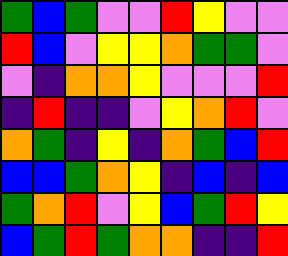[["green", "blue", "green", "violet", "violet", "red", "yellow", "violet", "violet"], ["red", "blue", "violet", "yellow", "yellow", "orange", "green", "green", "violet"], ["violet", "indigo", "orange", "orange", "yellow", "violet", "violet", "violet", "red"], ["indigo", "red", "indigo", "indigo", "violet", "yellow", "orange", "red", "violet"], ["orange", "green", "indigo", "yellow", "indigo", "orange", "green", "blue", "red"], ["blue", "blue", "green", "orange", "yellow", "indigo", "blue", "indigo", "blue"], ["green", "orange", "red", "violet", "yellow", "blue", "green", "red", "yellow"], ["blue", "green", "red", "green", "orange", "orange", "indigo", "indigo", "red"]]